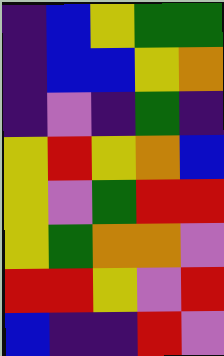[["indigo", "blue", "yellow", "green", "green"], ["indigo", "blue", "blue", "yellow", "orange"], ["indigo", "violet", "indigo", "green", "indigo"], ["yellow", "red", "yellow", "orange", "blue"], ["yellow", "violet", "green", "red", "red"], ["yellow", "green", "orange", "orange", "violet"], ["red", "red", "yellow", "violet", "red"], ["blue", "indigo", "indigo", "red", "violet"]]